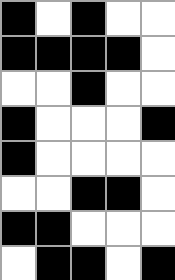[["black", "white", "black", "white", "white"], ["black", "black", "black", "black", "white"], ["white", "white", "black", "white", "white"], ["black", "white", "white", "white", "black"], ["black", "white", "white", "white", "white"], ["white", "white", "black", "black", "white"], ["black", "black", "white", "white", "white"], ["white", "black", "black", "white", "black"]]